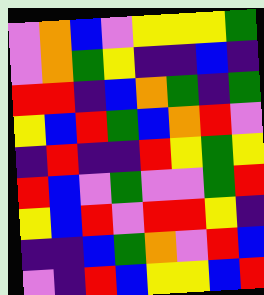[["violet", "orange", "blue", "violet", "yellow", "yellow", "yellow", "green"], ["violet", "orange", "green", "yellow", "indigo", "indigo", "blue", "indigo"], ["red", "red", "indigo", "blue", "orange", "green", "indigo", "green"], ["yellow", "blue", "red", "green", "blue", "orange", "red", "violet"], ["indigo", "red", "indigo", "indigo", "red", "yellow", "green", "yellow"], ["red", "blue", "violet", "green", "violet", "violet", "green", "red"], ["yellow", "blue", "red", "violet", "red", "red", "yellow", "indigo"], ["indigo", "indigo", "blue", "green", "orange", "violet", "red", "blue"], ["violet", "indigo", "red", "blue", "yellow", "yellow", "blue", "red"]]